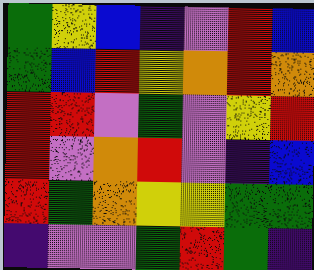[["green", "yellow", "blue", "indigo", "violet", "red", "blue"], ["green", "blue", "red", "yellow", "orange", "red", "orange"], ["red", "red", "violet", "green", "violet", "yellow", "red"], ["red", "violet", "orange", "red", "violet", "indigo", "blue"], ["red", "green", "orange", "yellow", "yellow", "green", "green"], ["indigo", "violet", "violet", "green", "red", "green", "indigo"]]